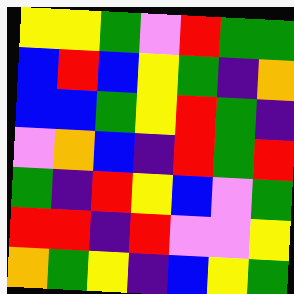[["yellow", "yellow", "green", "violet", "red", "green", "green"], ["blue", "red", "blue", "yellow", "green", "indigo", "orange"], ["blue", "blue", "green", "yellow", "red", "green", "indigo"], ["violet", "orange", "blue", "indigo", "red", "green", "red"], ["green", "indigo", "red", "yellow", "blue", "violet", "green"], ["red", "red", "indigo", "red", "violet", "violet", "yellow"], ["orange", "green", "yellow", "indigo", "blue", "yellow", "green"]]